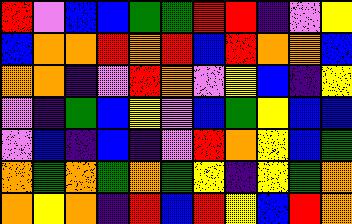[["red", "violet", "blue", "blue", "green", "green", "red", "red", "indigo", "violet", "yellow"], ["blue", "orange", "orange", "red", "orange", "red", "blue", "red", "orange", "orange", "blue"], ["orange", "orange", "indigo", "violet", "red", "orange", "violet", "yellow", "blue", "indigo", "yellow"], ["violet", "indigo", "green", "blue", "yellow", "violet", "blue", "green", "yellow", "blue", "blue"], ["violet", "blue", "indigo", "blue", "indigo", "violet", "red", "orange", "yellow", "blue", "green"], ["orange", "green", "orange", "green", "orange", "green", "yellow", "indigo", "yellow", "green", "orange"], ["orange", "yellow", "orange", "indigo", "red", "blue", "red", "yellow", "blue", "red", "orange"]]